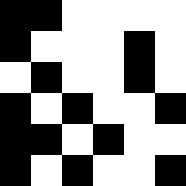[["black", "black", "white", "white", "white", "white"], ["black", "white", "white", "white", "black", "white"], ["white", "black", "white", "white", "black", "white"], ["black", "white", "black", "white", "white", "black"], ["black", "black", "white", "black", "white", "white"], ["black", "white", "black", "white", "white", "black"]]